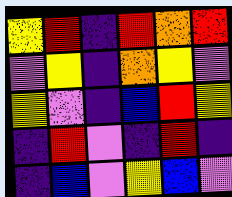[["yellow", "red", "indigo", "red", "orange", "red"], ["violet", "yellow", "indigo", "orange", "yellow", "violet"], ["yellow", "violet", "indigo", "blue", "red", "yellow"], ["indigo", "red", "violet", "indigo", "red", "indigo"], ["indigo", "blue", "violet", "yellow", "blue", "violet"]]